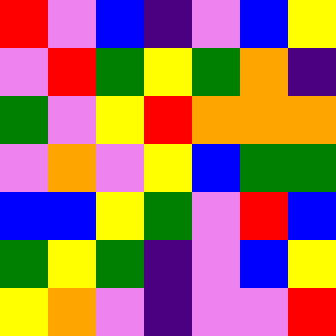[["red", "violet", "blue", "indigo", "violet", "blue", "yellow"], ["violet", "red", "green", "yellow", "green", "orange", "indigo"], ["green", "violet", "yellow", "red", "orange", "orange", "orange"], ["violet", "orange", "violet", "yellow", "blue", "green", "green"], ["blue", "blue", "yellow", "green", "violet", "red", "blue"], ["green", "yellow", "green", "indigo", "violet", "blue", "yellow"], ["yellow", "orange", "violet", "indigo", "violet", "violet", "red"]]